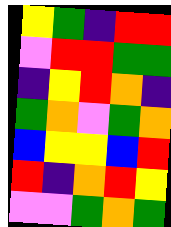[["yellow", "green", "indigo", "red", "red"], ["violet", "red", "red", "green", "green"], ["indigo", "yellow", "red", "orange", "indigo"], ["green", "orange", "violet", "green", "orange"], ["blue", "yellow", "yellow", "blue", "red"], ["red", "indigo", "orange", "red", "yellow"], ["violet", "violet", "green", "orange", "green"]]